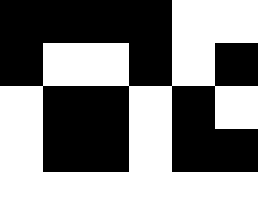[["black", "black", "black", "black", "white", "white"], ["black", "white", "white", "black", "white", "black"], ["white", "black", "black", "white", "black", "white"], ["white", "black", "black", "white", "black", "black"], ["white", "white", "white", "white", "white", "white"]]